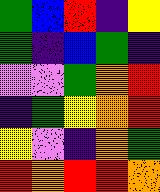[["green", "blue", "red", "indigo", "yellow"], ["green", "indigo", "blue", "green", "indigo"], ["violet", "violet", "green", "orange", "red"], ["indigo", "green", "yellow", "orange", "red"], ["yellow", "violet", "indigo", "orange", "green"], ["red", "orange", "red", "red", "orange"]]